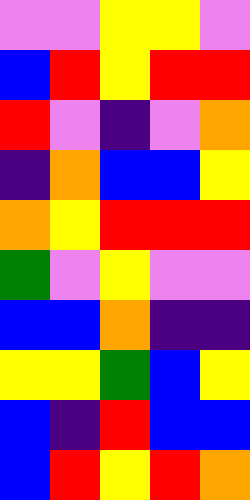[["violet", "violet", "yellow", "yellow", "violet"], ["blue", "red", "yellow", "red", "red"], ["red", "violet", "indigo", "violet", "orange"], ["indigo", "orange", "blue", "blue", "yellow"], ["orange", "yellow", "red", "red", "red"], ["green", "violet", "yellow", "violet", "violet"], ["blue", "blue", "orange", "indigo", "indigo"], ["yellow", "yellow", "green", "blue", "yellow"], ["blue", "indigo", "red", "blue", "blue"], ["blue", "red", "yellow", "red", "orange"]]